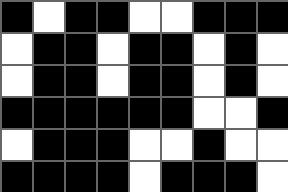[["black", "white", "black", "black", "white", "white", "black", "black", "black"], ["white", "black", "black", "white", "black", "black", "white", "black", "white"], ["white", "black", "black", "white", "black", "black", "white", "black", "white"], ["black", "black", "black", "black", "black", "black", "white", "white", "black"], ["white", "black", "black", "black", "white", "white", "black", "white", "white"], ["black", "black", "black", "black", "white", "black", "black", "black", "white"]]